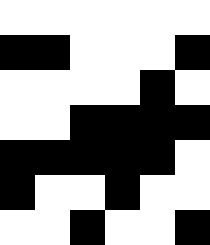[["white", "white", "white", "white", "white", "white"], ["black", "black", "white", "white", "white", "black"], ["white", "white", "white", "white", "black", "white"], ["white", "white", "black", "black", "black", "black"], ["black", "black", "black", "black", "black", "white"], ["black", "white", "white", "black", "white", "white"], ["white", "white", "black", "white", "white", "black"]]